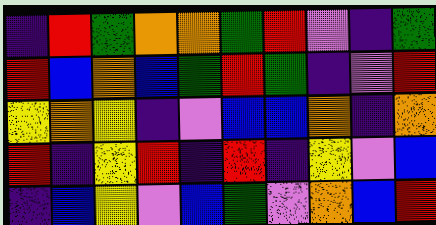[["indigo", "red", "green", "orange", "orange", "green", "red", "violet", "indigo", "green"], ["red", "blue", "orange", "blue", "green", "red", "green", "indigo", "violet", "red"], ["yellow", "orange", "yellow", "indigo", "violet", "blue", "blue", "orange", "indigo", "orange"], ["red", "indigo", "yellow", "red", "indigo", "red", "indigo", "yellow", "violet", "blue"], ["indigo", "blue", "yellow", "violet", "blue", "green", "violet", "orange", "blue", "red"]]